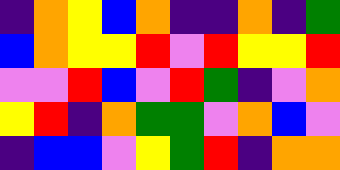[["indigo", "orange", "yellow", "blue", "orange", "indigo", "indigo", "orange", "indigo", "green"], ["blue", "orange", "yellow", "yellow", "red", "violet", "red", "yellow", "yellow", "red"], ["violet", "violet", "red", "blue", "violet", "red", "green", "indigo", "violet", "orange"], ["yellow", "red", "indigo", "orange", "green", "green", "violet", "orange", "blue", "violet"], ["indigo", "blue", "blue", "violet", "yellow", "green", "red", "indigo", "orange", "orange"]]